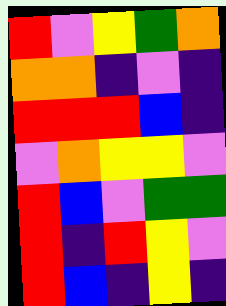[["red", "violet", "yellow", "green", "orange"], ["orange", "orange", "indigo", "violet", "indigo"], ["red", "red", "red", "blue", "indigo"], ["violet", "orange", "yellow", "yellow", "violet"], ["red", "blue", "violet", "green", "green"], ["red", "indigo", "red", "yellow", "violet"], ["red", "blue", "indigo", "yellow", "indigo"]]